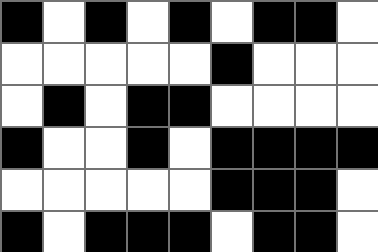[["black", "white", "black", "white", "black", "white", "black", "black", "white"], ["white", "white", "white", "white", "white", "black", "white", "white", "white"], ["white", "black", "white", "black", "black", "white", "white", "white", "white"], ["black", "white", "white", "black", "white", "black", "black", "black", "black"], ["white", "white", "white", "white", "white", "black", "black", "black", "white"], ["black", "white", "black", "black", "black", "white", "black", "black", "white"]]